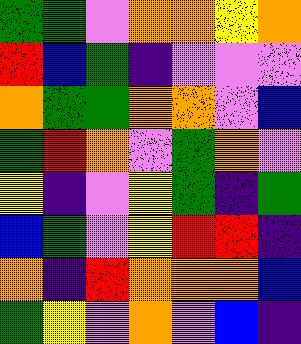[["green", "green", "violet", "orange", "orange", "yellow", "orange"], ["red", "blue", "green", "indigo", "violet", "violet", "violet"], ["orange", "green", "green", "orange", "orange", "violet", "blue"], ["green", "red", "orange", "violet", "green", "orange", "violet"], ["yellow", "indigo", "violet", "yellow", "green", "indigo", "green"], ["blue", "green", "violet", "yellow", "red", "red", "indigo"], ["orange", "indigo", "red", "orange", "orange", "orange", "blue"], ["green", "yellow", "violet", "orange", "violet", "blue", "indigo"]]